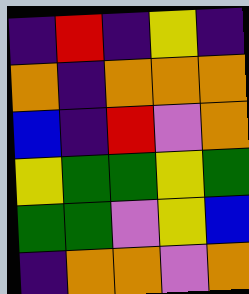[["indigo", "red", "indigo", "yellow", "indigo"], ["orange", "indigo", "orange", "orange", "orange"], ["blue", "indigo", "red", "violet", "orange"], ["yellow", "green", "green", "yellow", "green"], ["green", "green", "violet", "yellow", "blue"], ["indigo", "orange", "orange", "violet", "orange"]]